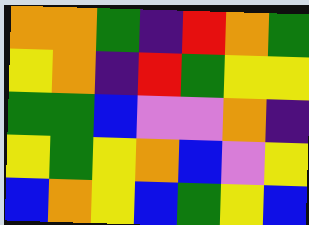[["orange", "orange", "green", "indigo", "red", "orange", "green"], ["yellow", "orange", "indigo", "red", "green", "yellow", "yellow"], ["green", "green", "blue", "violet", "violet", "orange", "indigo"], ["yellow", "green", "yellow", "orange", "blue", "violet", "yellow"], ["blue", "orange", "yellow", "blue", "green", "yellow", "blue"]]